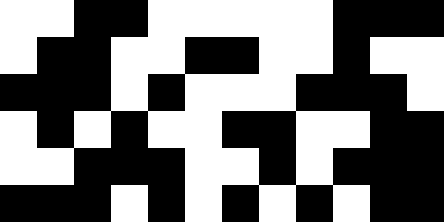[["white", "white", "black", "black", "white", "white", "white", "white", "white", "black", "black", "black"], ["white", "black", "black", "white", "white", "black", "black", "white", "white", "black", "white", "white"], ["black", "black", "black", "white", "black", "white", "white", "white", "black", "black", "black", "white"], ["white", "black", "white", "black", "white", "white", "black", "black", "white", "white", "black", "black"], ["white", "white", "black", "black", "black", "white", "white", "black", "white", "black", "black", "black"], ["black", "black", "black", "white", "black", "white", "black", "white", "black", "white", "black", "black"]]